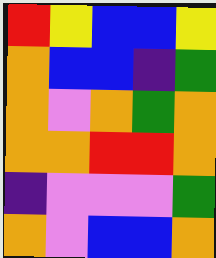[["red", "yellow", "blue", "blue", "yellow"], ["orange", "blue", "blue", "indigo", "green"], ["orange", "violet", "orange", "green", "orange"], ["orange", "orange", "red", "red", "orange"], ["indigo", "violet", "violet", "violet", "green"], ["orange", "violet", "blue", "blue", "orange"]]